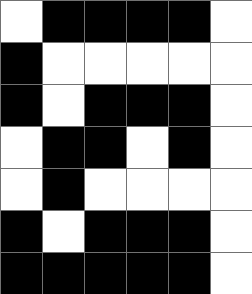[["white", "black", "black", "black", "black", "white"], ["black", "white", "white", "white", "white", "white"], ["black", "white", "black", "black", "black", "white"], ["white", "black", "black", "white", "black", "white"], ["white", "black", "white", "white", "white", "white"], ["black", "white", "black", "black", "black", "white"], ["black", "black", "black", "black", "black", "white"]]